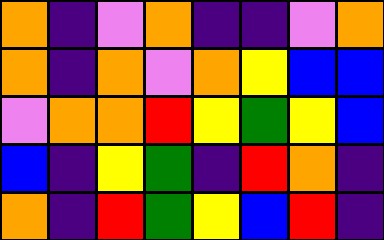[["orange", "indigo", "violet", "orange", "indigo", "indigo", "violet", "orange"], ["orange", "indigo", "orange", "violet", "orange", "yellow", "blue", "blue"], ["violet", "orange", "orange", "red", "yellow", "green", "yellow", "blue"], ["blue", "indigo", "yellow", "green", "indigo", "red", "orange", "indigo"], ["orange", "indigo", "red", "green", "yellow", "blue", "red", "indigo"]]